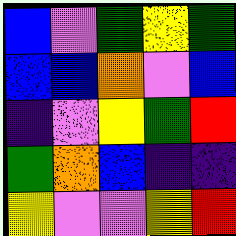[["blue", "violet", "green", "yellow", "green"], ["blue", "blue", "orange", "violet", "blue"], ["indigo", "violet", "yellow", "green", "red"], ["green", "orange", "blue", "indigo", "indigo"], ["yellow", "violet", "violet", "yellow", "red"]]